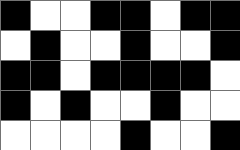[["black", "white", "white", "black", "black", "white", "black", "black"], ["white", "black", "white", "white", "black", "white", "white", "black"], ["black", "black", "white", "black", "black", "black", "black", "white"], ["black", "white", "black", "white", "white", "black", "white", "white"], ["white", "white", "white", "white", "black", "white", "white", "black"]]